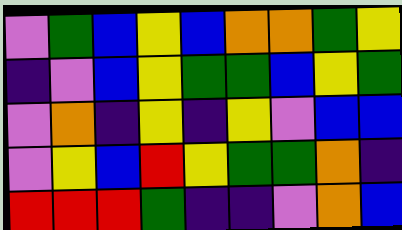[["violet", "green", "blue", "yellow", "blue", "orange", "orange", "green", "yellow"], ["indigo", "violet", "blue", "yellow", "green", "green", "blue", "yellow", "green"], ["violet", "orange", "indigo", "yellow", "indigo", "yellow", "violet", "blue", "blue"], ["violet", "yellow", "blue", "red", "yellow", "green", "green", "orange", "indigo"], ["red", "red", "red", "green", "indigo", "indigo", "violet", "orange", "blue"]]